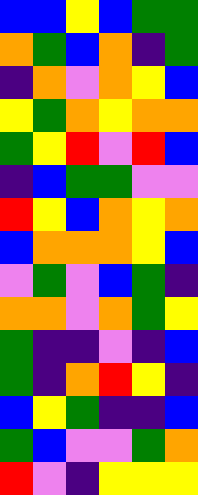[["blue", "blue", "yellow", "blue", "green", "green"], ["orange", "green", "blue", "orange", "indigo", "green"], ["indigo", "orange", "violet", "orange", "yellow", "blue"], ["yellow", "green", "orange", "yellow", "orange", "orange"], ["green", "yellow", "red", "violet", "red", "blue"], ["indigo", "blue", "green", "green", "violet", "violet"], ["red", "yellow", "blue", "orange", "yellow", "orange"], ["blue", "orange", "orange", "orange", "yellow", "blue"], ["violet", "green", "violet", "blue", "green", "indigo"], ["orange", "orange", "violet", "orange", "green", "yellow"], ["green", "indigo", "indigo", "violet", "indigo", "blue"], ["green", "indigo", "orange", "red", "yellow", "indigo"], ["blue", "yellow", "green", "indigo", "indigo", "blue"], ["green", "blue", "violet", "violet", "green", "orange"], ["red", "violet", "indigo", "yellow", "yellow", "yellow"]]